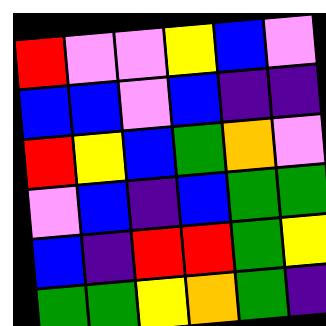[["red", "violet", "violet", "yellow", "blue", "violet"], ["blue", "blue", "violet", "blue", "indigo", "indigo"], ["red", "yellow", "blue", "green", "orange", "violet"], ["violet", "blue", "indigo", "blue", "green", "green"], ["blue", "indigo", "red", "red", "green", "yellow"], ["green", "green", "yellow", "orange", "green", "indigo"]]